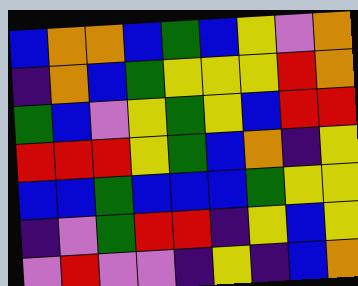[["blue", "orange", "orange", "blue", "green", "blue", "yellow", "violet", "orange"], ["indigo", "orange", "blue", "green", "yellow", "yellow", "yellow", "red", "orange"], ["green", "blue", "violet", "yellow", "green", "yellow", "blue", "red", "red"], ["red", "red", "red", "yellow", "green", "blue", "orange", "indigo", "yellow"], ["blue", "blue", "green", "blue", "blue", "blue", "green", "yellow", "yellow"], ["indigo", "violet", "green", "red", "red", "indigo", "yellow", "blue", "yellow"], ["violet", "red", "violet", "violet", "indigo", "yellow", "indigo", "blue", "orange"]]